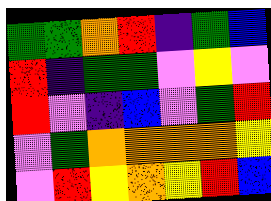[["green", "green", "orange", "red", "indigo", "green", "blue"], ["red", "indigo", "green", "green", "violet", "yellow", "violet"], ["red", "violet", "indigo", "blue", "violet", "green", "red"], ["violet", "green", "orange", "orange", "orange", "orange", "yellow"], ["violet", "red", "yellow", "orange", "yellow", "red", "blue"]]